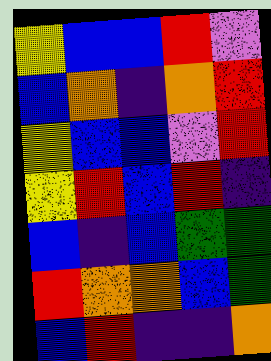[["yellow", "blue", "blue", "red", "violet"], ["blue", "orange", "indigo", "orange", "red"], ["yellow", "blue", "blue", "violet", "red"], ["yellow", "red", "blue", "red", "indigo"], ["blue", "indigo", "blue", "green", "green"], ["red", "orange", "orange", "blue", "green"], ["blue", "red", "indigo", "indigo", "orange"]]